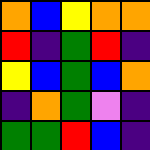[["orange", "blue", "yellow", "orange", "orange"], ["red", "indigo", "green", "red", "indigo"], ["yellow", "blue", "green", "blue", "orange"], ["indigo", "orange", "green", "violet", "indigo"], ["green", "green", "red", "blue", "indigo"]]